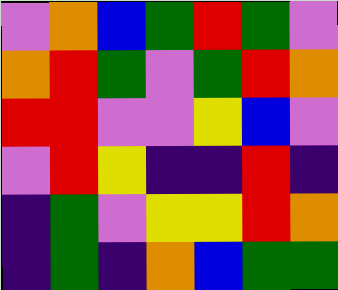[["violet", "orange", "blue", "green", "red", "green", "violet"], ["orange", "red", "green", "violet", "green", "red", "orange"], ["red", "red", "violet", "violet", "yellow", "blue", "violet"], ["violet", "red", "yellow", "indigo", "indigo", "red", "indigo"], ["indigo", "green", "violet", "yellow", "yellow", "red", "orange"], ["indigo", "green", "indigo", "orange", "blue", "green", "green"]]